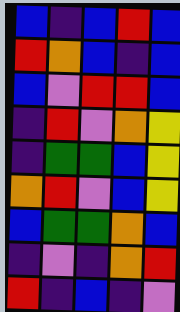[["blue", "indigo", "blue", "red", "blue"], ["red", "orange", "blue", "indigo", "blue"], ["blue", "violet", "red", "red", "blue"], ["indigo", "red", "violet", "orange", "yellow"], ["indigo", "green", "green", "blue", "yellow"], ["orange", "red", "violet", "blue", "yellow"], ["blue", "green", "green", "orange", "blue"], ["indigo", "violet", "indigo", "orange", "red"], ["red", "indigo", "blue", "indigo", "violet"]]